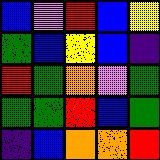[["blue", "violet", "red", "blue", "yellow"], ["green", "blue", "yellow", "blue", "indigo"], ["red", "green", "orange", "violet", "green"], ["green", "green", "red", "blue", "green"], ["indigo", "blue", "orange", "orange", "red"]]